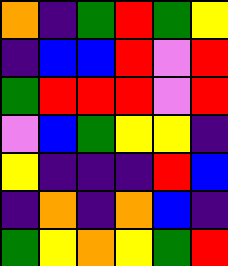[["orange", "indigo", "green", "red", "green", "yellow"], ["indigo", "blue", "blue", "red", "violet", "red"], ["green", "red", "red", "red", "violet", "red"], ["violet", "blue", "green", "yellow", "yellow", "indigo"], ["yellow", "indigo", "indigo", "indigo", "red", "blue"], ["indigo", "orange", "indigo", "orange", "blue", "indigo"], ["green", "yellow", "orange", "yellow", "green", "red"]]